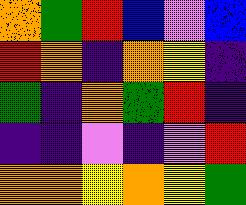[["orange", "green", "red", "blue", "violet", "blue"], ["red", "orange", "indigo", "orange", "yellow", "indigo"], ["green", "indigo", "orange", "green", "red", "indigo"], ["indigo", "indigo", "violet", "indigo", "violet", "red"], ["orange", "orange", "yellow", "orange", "yellow", "green"]]